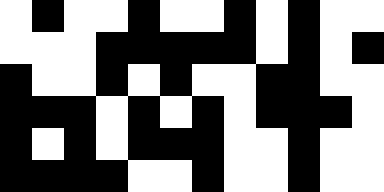[["white", "black", "white", "white", "black", "white", "white", "black", "white", "black", "white", "white"], ["white", "white", "white", "black", "black", "black", "black", "black", "white", "black", "white", "black"], ["black", "white", "white", "black", "white", "black", "white", "white", "black", "black", "white", "white"], ["black", "black", "black", "white", "black", "white", "black", "white", "black", "black", "black", "white"], ["black", "white", "black", "white", "black", "black", "black", "white", "white", "black", "white", "white"], ["black", "black", "black", "black", "white", "white", "black", "white", "white", "black", "white", "white"]]